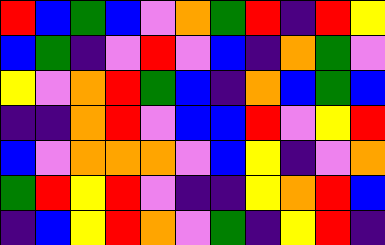[["red", "blue", "green", "blue", "violet", "orange", "green", "red", "indigo", "red", "yellow"], ["blue", "green", "indigo", "violet", "red", "violet", "blue", "indigo", "orange", "green", "violet"], ["yellow", "violet", "orange", "red", "green", "blue", "indigo", "orange", "blue", "green", "blue"], ["indigo", "indigo", "orange", "red", "violet", "blue", "blue", "red", "violet", "yellow", "red"], ["blue", "violet", "orange", "orange", "orange", "violet", "blue", "yellow", "indigo", "violet", "orange"], ["green", "red", "yellow", "red", "violet", "indigo", "indigo", "yellow", "orange", "red", "blue"], ["indigo", "blue", "yellow", "red", "orange", "violet", "green", "indigo", "yellow", "red", "indigo"]]